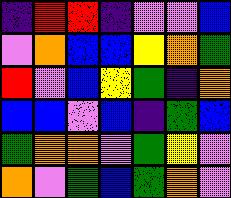[["indigo", "red", "red", "indigo", "violet", "violet", "blue"], ["violet", "orange", "blue", "blue", "yellow", "orange", "green"], ["red", "violet", "blue", "yellow", "green", "indigo", "orange"], ["blue", "blue", "violet", "blue", "indigo", "green", "blue"], ["green", "orange", "orange", "violet", "green", "yellow", "violet"], ["orange", "violet", "green", "blue", "green", "orange", "violet"]]